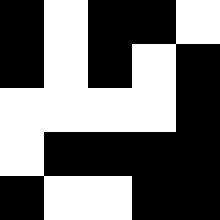[["black", "white", "black", "black", "white"], ["black", "white", "black", "white", "black"], ["white", "white", "white", "white", "black"], ["white", "black", "black", "black", "black"], ["black", "white", "white", "black", "black"]]